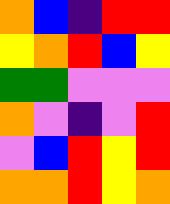[["orange", "blue", "indigo", "red", "red"], ["yellow", "orange", "red", "blue", "yellow"], ["green", "green", "violet", "violet", "violet"], ["orange", "violet", "indigo", "violet", "red"], ["violet", "blue", "red", "yellow", "red"], ["orange", "orange", "red", "yellow", "orange"]]